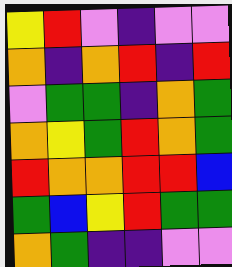[["yellow", "red", "violet", "indigo", "violet", "violet"], ["orange", "indigo", "orange", "red", "indigo", "red"], ["violet", "green", "green", "indigo", "orange", "green"], ["orange", "yellow", "green", "red", "orange", "green"], ["red", "orange", "orange", "red", "red", "blue"], ["green", "blue", "yellow", "red", "green", "green"], ["orange", "green", "indigo", "indigo", "violet", "violet"]]